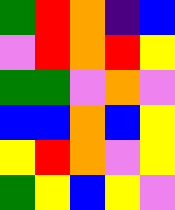[["green", "red", "orange", "indigo", "blue"], ["violet", "red", "orange", "red", "yellow"], ["green", "green", "violet", "orange", "violet"], ["blue", "blue", "orange", "blue", "yellow"], ["yellow", "red", "orange", "violet", "yellow"], ["green", "yellow", "blue", "yellow", "violet"]]